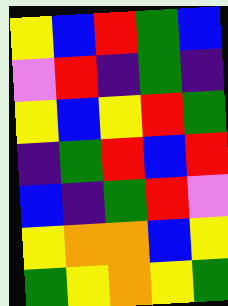[["yellow", "blue", "red", "green", "blue"], ["violet", "red", "indigo", "green", "indigo"], ["yellow", "blue", "yellow", "red", "green"], ["indigo", "green", "red", "blue", "red"], ["blue", "indigo", "green", "red", "violet"], ["yellow", "orange", "orange", "blue", "yellow"], ["green", "yellow", "orange", "yellow", "green"]]